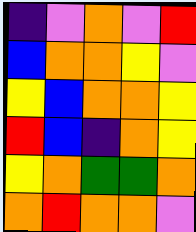[["indigo", "violet", "orange", "violet", "red"], ["blue", "orange", "orange", "yellow", "violet"], ["yellow", "blue", "orange", "orange", "yellow"], ["red", "blue", "indigo", "orange", "yellow"], ["yellow", "orange", "green", "green", "orange"], ["orange", "red", "orange", "orange", "violet"]]